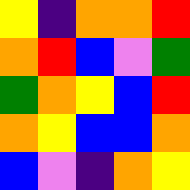[["yellow", "indigo", "orange", "orange", "red"], ["orange", "red", "blue", "violet", "green"], ["green", "orange", "yellow", "blue", "red"], ["orange", "yellow", "blue", "blue", "orange"], ["blue", "violet", "indigo", "orange", "yellow"]]